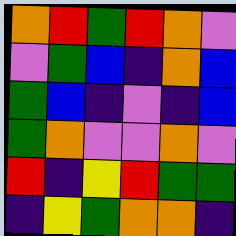[["orange", "red", "green", "red", "orange", "violet"], ["violet", "green", "blue", "indigo", "orange", "blue"], ["green", "blue", "indigo", "violet", "indigo", "blue"], ["green", "orange", "violet", "violet", "orange", "violet"], ["red", "indigo", "yellow", "red", "green", "green"], ["indigo", "yellow", "green", "orange", "orange", "indigo"]]